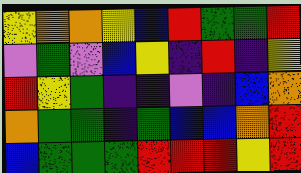[["yellow", "orange", "orange", "yellow", "blue", "red", "green", "green", "red"], ["violet", "green", "violet", "blue", "yellow", "indigo", "red", "indigo", "yellow"], ["red", "yellow", "green", "indigo", "indigo", "violet", "indigo", "blue", "orange"], ["orange", "green", "green", "indigo", "green", "blue", "blue", "orange", "red"], ["blue", "green", "green", "green", "red", "red", "red", "yellow", "red"]]